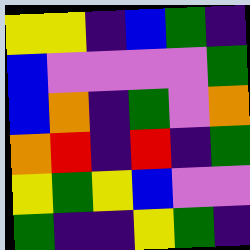[["yellow", "yellow", "indigo", "blue", "green", "indigo"], ["blue", "violet", "violet", "violet", "violet", "green"], ["blue", "orange", "indigo", "green", "violet", "orange"], ["orange", "red", "indigo", "red", "indigo", "green"], ["yellow", "green", "yellow", "blue", "violet", "violet"], ["green", "indigo", "indigo", "yellow", "green", "indigo"]]